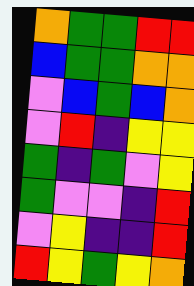[["orange", "green", "green", "red", "red"], ["blue", "green", "green", "orange", "orange"], ["violet", "blue", "green", "blue", "orange"], ["violet", "red", "indigo", "yellow", "yellow"], ["green", "indigo", "green", "violet", "yellow"], ["green", "violet", "violet", "indigo", "red"], ["violet", "yellow", "indigo", "indigo", "red"], ["red", "yellow", "green", "yellow", "orange"]]